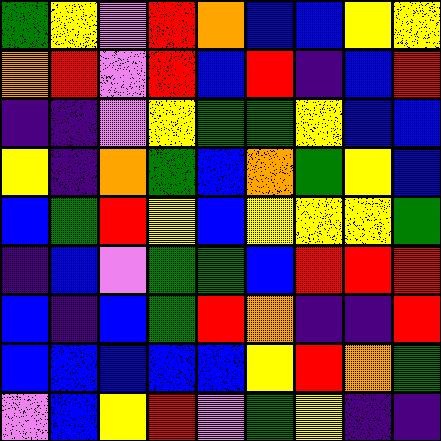[["green", "yellow", "violet", "red", "orange", "blue", "blue", "yellow", "yellow"], ["orange", "red", "violet", "red", "blue", "red", "indigo", "blue", "red"], ["indigo", "indigo", "violet", "yellow", "green", "green", "yellow", "blue", "blue"], ["yellow", "indigo", "orange", "green", "blue", "orange", "green", "yellow", "blue"], ["blue", "green", "red", "yellow", "blue", "yellow", "yellow", "yellow", "green"], ["indigo", "blue", "violet", "green", "green", "blue", "red", "red", "red"], ["blue", "indigo", "blue", "green", "red", "orange", "indigo", "indigo", "red"], ["blue", "blue", "blue", "blue", "blue", "yellow", "red", "orange", "green"], ["violet", "blue", "yellow", "red", "violet", "green", "yellow", "indigo", "indigo"]]